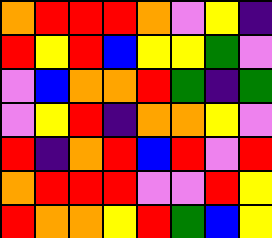[["orange", "red", "red", "red", "orange", "violet", "yellow", "indigo"], ["red", "yellow", "red", "blue", "yellow", "yellow", "green", "violet"], ["violet", "blue", "orange", "orange", "red", "green", "indigo", "green"], ["violet", "yellow", "red", "indigo", "orange", "orange", "yellow", "violet"], ["red", "indigo", "orange", "red", "blue", "red", "violet", "red"], ["orange", "red", "red", "red", "violet", "violet", "red", "yellow"], ["red", "orange", "orange", "yellow", "red", "green", "blue", "yellow"]]